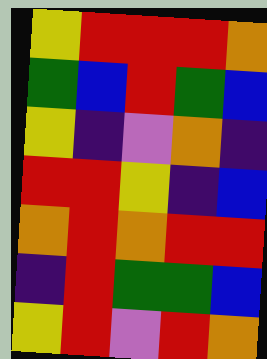[["yellow", "red", "red", "red", "orange"], ["green", "blue", "red", "green", "blue"], ["yellow", "indigo", "violet", "orange", "indigo"], ["red", "red", "yellow", "indigo", "blue"], ["orange", "red", "orange", "red", "red"], ["indigo", "red", "green", "green", "blue"], ["yellow", "red", "violet", "red", "orange"]]